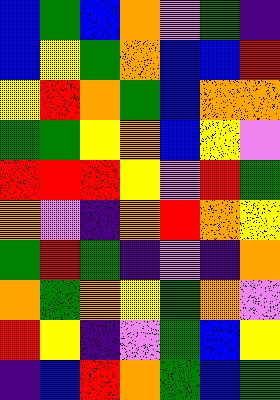[["blue", "green", "blue", "orange", "violet", "green", "indigo"], ["blue", "yellow", "green", "orange", "blue", "blue", "red"], ["yellow", "red", "orange", "green", "blue", "orange", "orange"], ["green", "green", "yellow", "orange", "blue", "yellow", "violet"], ["red", "red", "red", "yellow", "violet", "red", "green"], ["orange", "violet", "indigo", "orange", "red", "orange", "yellow"], ["green", "red", "green", "indigo", "violet", "indigo", "orange"], ["orange", "green", "orange", "yellow", "green", "orange", "violet"], ["red", "yellow", "indigo", "violet", "green", "blue", "yellow"], ["indigo", "blue", "red", "orange", "green", "blue", "green"]]